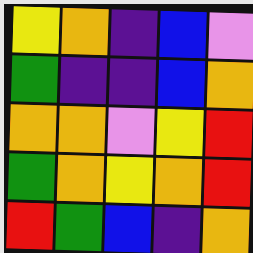[["yellow", "orange", "indigo", "blue", "violet"], ["green", "indigo", "indigo", "blue", "orange"], ["orange", "orange", "violet", "yellow", "red"], ["green", "orange", "yellow", "orange", "red"], ["red", "green", "blue", "indigo", "orange"]]